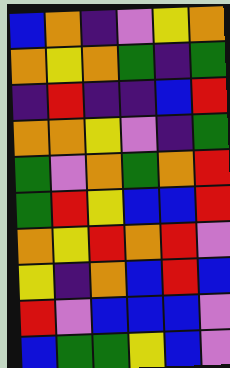[["blue", "orange", "indigo", "violet", "yellow", "orange"], ["orange", "yellow", "orange", "green", "indigo", "green"], ["indigo", "red", "indigo", "indigo", "blue", "red"], ["orange", "orange", "yellow", "violet", "indigo", "green"], ["green", "violet", "orange", "green", "orange", "red"], ["green", "red", "yellow", "blue", "blue", "red"], ["orange", "yellow", "red", "orange", "red", "violet"], ["yellow", "indigo", "orange", "blue", "red", "blue"], ["red", "violet", "blue", "blue", "blue", "violet"], ["blue", "green", "green", "yellow", "blue", "violet"]]